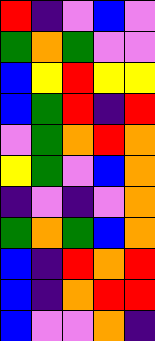[["red", "indigo", "violet", "blue", "violet"], ["green", "orange", "green", "violet", "violet"], ["blue", "yellow", "red", "yellow", "yellow"], ["blue", "green", "red", "indigo", "red"], ["violet", "green", "orange", "red", "orange"], ["yellow", "green", "violet", "blue", "orange"], ["indigo", "violet", "indigo", "violet", "orange"], ["green", "orange", "green", "blue", "orange"], ["blue", "indigo", "red", "orange", "red"], ["blue", "indigo", "orange", "red", "red"], ["blue", "violet", "violet", "orange", "indigo"]]